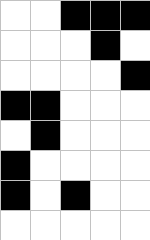[["white", "white", "black", "black", "black"], ["white", "white", "white", "black", "white"], ["white", "white", "white", "white", "black"], ["black", "black", "white", "white", "white"], ["white", "black", "white", "white", "white"], ["black", "white", "white", "white", "white"], ["black", "white", "black", "white", "white"], ["white", "white", "white", "white", "white"]]